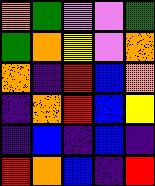[["orange", "green", "violet", "violet", "green"], ["green", "orange", "yellow", "violet", "orange"], ["orange", "indigo", "red", "blue", "orange"], ["indigo", "orange", "red", "blue", "yellow"], ["indigo", "blue", "indigo", "blue", "indigo"], ["red", "orange", "blue", "indigo", "red"]]